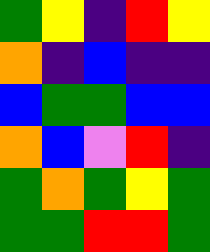[["green", "yellow", "indigo", "red", "yellow"], ["orange", "indigo", "blue", "indigo", "indigo"], ["blue", "green", "green", "blue", "blue"], ["orange", "blue", "violet", "red", "indigo"], ["green", "orange", "green", "yellow", "green"], ["green", "green", "red", "red", "green"]]